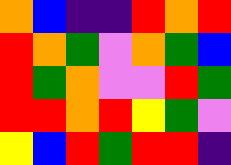[["orange", "blue", "indigo", "indigo", "red", "orange", "red"], ["red", "orange", "green", "violet", "orange", "green", "blue"], ["red", "green", "orange", "violet", "violet", "red", "green"], ["red", "red", "orange", "red", "yellow", "green", "violet"], ["yellow", "blue", "red", "green", "red", "red", "indigo"]]